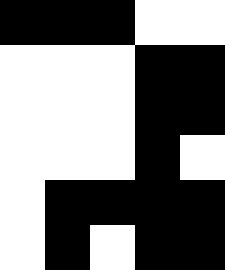[["black", "black", "black", "white", "white"], ["white", "white", "white", "black", "black"], ["white", "white", "white", "black", "black"], ["white", "white", "white", "black", "white"], ["white", "black", "black", "black", "black"], ["white", "black", "white", "black", "black"]]